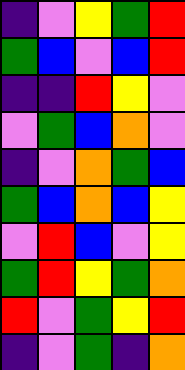[["indigo", "violet", "yellow", "green", "red"], ["green", "blue", "violet", "blue", "red"], ["indigo", "indigo", "red", "yellow", "violet"], ["violet", "green", "blue", "orange", "violet"], ["indigo", "violet", "orange", "green", "blue"], ["green", "blue", "orange", "blue", "yellow"], ["violet", "red", "blue", "violet", "yellow"], ["green", "red", "yellow", "green", "orange"], ["red", "violet", "green", "yellow", "red"], ["indigo", "violet", "green", "indigo", "orange"]]